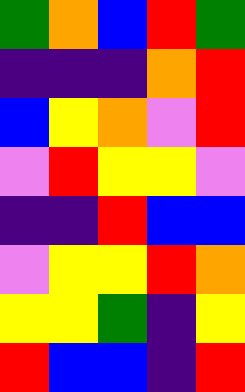[["green", "orange", "blue", "red", "green"], ["indigo", "indigo", "indigo", "orange", "red"], ["blue", "yellow", "orange", "violet", "red"], ["violet", "red", "yellow", "yellow", "violet"], ["indigo", "indigo", "red", "blue", "blue"], ["violet", "yellow", "yellow", "red", "orange"], ["yellow", "yellow", "green", "indigo", "yellow"], ["red", "blue", "blue", "indigo", "red"]]